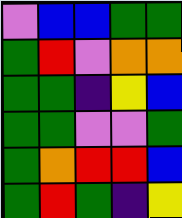[["violet", "blue", "blue", "green", "green"], ["green", "red", "violet", "orange", "orange"], ["green", "green", "indigo", "yellow", "blue"], ["green", "green", "violet", "violet", "green"], ["green", "orange", "red", "red", "blue"], ["green", "red", "green", "indigo", "yellow"]]